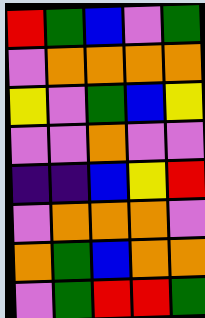[["red", "green", "blue", "violet", "green"], ["violet", "orange", "orange", "orange", "orange"], ["yellow", "violet", "green", "blue", "yellow"], ["violet", "violet", "orange", "violet", "violet"], ["indigo", "indigo", "blue", "yellow", "red"], ["violet", "orange", "orange", "orange", "violet"], ["orange", "green", "blue", "orange", "orange"], ["violet", "green", "red", "red", "green"]]